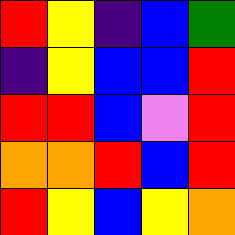[["red", "yellow", "indigo", "blue", "green"], ["indigo", "yellow", "blue", "blue", "red"], ["red", "red", "blue", "violet", "red"], ["orange", "orange", "red", "blue", "red"], ["red", "yellow", "blue", "yellow", "orange"]]